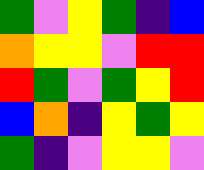[["green", "violet", "yellow", "green", "indigo", "blue"], ["orange", "yellow", "yellow", "violet", "red", "red"], ["red", "green", "violet", "green", "yellow", "red"], ["blue", "orange", "indigo", "yellow", "green", "yellow"], ["green", "indigo", "violet", "yellow", "yellow", "violet"]]